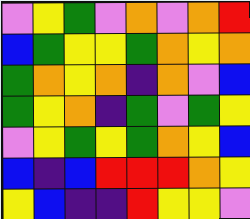[["violet", "yellow", "green", "violet", "orange", "violet", "orange", "red"], ["blue", "green", "yellow", "yellow", "green", "orange", "yellow", "orange"], ["green", "orange", "yellow", "orange", "indigo", "orange", "violet", "blue"], ["green", "yellow", "orange", "indigo", "green", "violet", "green", "yellow"], ["violet", "yellow", "green", "yellow", "green", "orange", "yellow", "blue"], ["blue", "indigo", "blue", "red", "red", "red", "orange", "yellow"], ["yellow", "blue", "indigo", "indigo", "red", "yellow", "yellow", "violet"]]